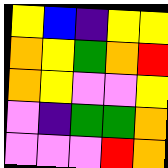[["yellow", "blue", "indigo", "yellow", "yellow"], ["orange", "yellow", "green", "orange", "red"], ["orange", "yellow", "violet", "violet", "yellow"], ["violet", "indigo", "green", "green", "orange"], ["violet", "violet", "violet", "red", "orange"]]